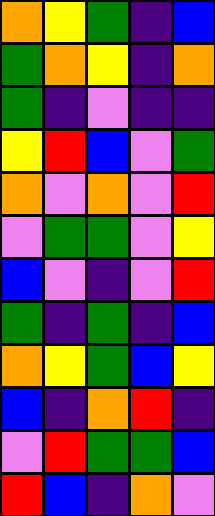[["orange", "yellow", "green", "indigo", "blue"], ["green", "orange", "yellow", "indigo", "orange"], ["green", "indigo", "violet", "indigo", "indigo"], ["yellow", "red", "blue", "violet", "green"], ["orange", "violet", "orange", "violet", "red"], ["violet", "green", "green", "violet", "yellow"], ["blue", "violet", "indigo", "violet", "red"], ["green", "indigo", "green", "indigo", "blue"], ["orange", "yellow", "green", "blue", "yellow"], ["blue", "indigo", "orange", "red", "indigo"], ["violet", "red", "green", "green", "blue"], ["red", "blue", "indigo", "orange", "violet"]]